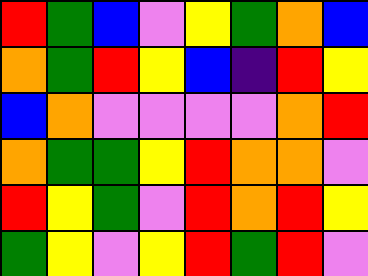[["red", "green", "blue", "violet", "yellow", "green", "orange", "blue"], ["orange", "green", "red", "yellow", "blue", "indigo", "red", "yellow"], ["blue", "orange", "violet", "violet", "violet", "violet", "orange", "red"], ["orange", "green", "green", "yellow", "red", "orange", "orange", "violet"], ["red", "yellow", "green", "violet", "red", "orange", "red", "yellow"], ["green", "yellow", "violet", "yellow", "red", "green", "red", "violet"]]